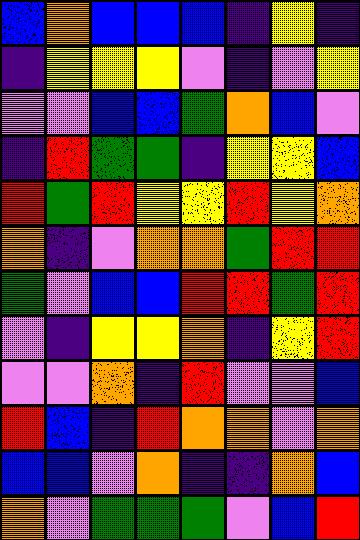[["blue", "orange", "blue", "blue", "blue", "indigo", "yellow", "indigo"], ["indigo", "yellow", "yellow", "yellow", "violet", "indigo", "violet", "yellow"], ["violet", "violet", "blue", "blue", "green", "orange", "blue", "violet"], ["indigo", "red", "green", "green", "indigo", "yellow", "yellow", "blue"], ["red", "green", "red", "yellow", "yellow", "red", "yellow", "orange"], ["orange", "indigo", "violet", "orange", "orange", "green", "red", "red"], ["green", "violet", "blue", "blue", "red", "red", "green", "red"], ["violet", "indigo", "yellow", "yellow", "orange", "indigo", "yellow", "red"], ["violet", "violet", "orange", "indigo", "red", "violet", "violet", "blue"], ["red", "blue", "indigo", "red", "orange", "orange", "violet", "orange"], ["blue", "blue", "violet", "orange", "indigo", "indigo", "orange", "blue"], ["orange", "violet", "green", "green", "green", "violet", "blue", "red"]]